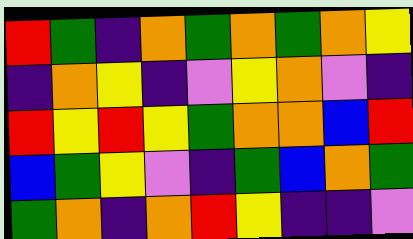[["red", "green", "indigo", "orange", "green", "orange", "green", "orange", "yellow"], ["indigo", "orange", "yellow", "indigo", "violet", "yellow", "orange", "violet", "indigo"], ["red", "yellow", "red", "yellow", "green", "orange", "orange", "blue", "red"], ["blue", "green", "yellow", "violet", "indigo", "green", "blue", "orange", "green"], ["green", "orange", "indigo", "orange", "red", "yellow", "indigo", "indigo", "violet"]]